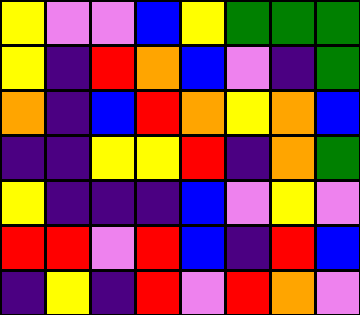[["yellow", "violet", "violet", "blue", "yellow", "green", "green", "green"], ["yellow", "indigo", "red", "orange", "blue", "violet", "indigo", "green"], ["orange", "indigo", "blue", "red", "orange", "yellow", "orange", "blue"], ["indigo", "indigo", "yellow", "yellow", "red", "indigo", "orange", "green"], ["yellow", "indigo", "indigo", "indigo", "blue", "violet", "yellow", "violet"], ["red", "red", "violet", "red", "blue", "indigo", "red", "blue"], ["indigo", "yellow", "indigo", "red", "violet", "red", "orange", "violet"]]